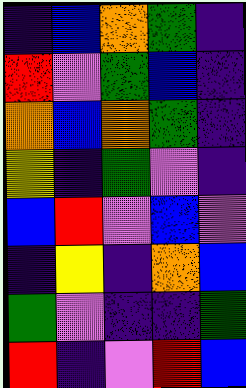[["indigo", "blue", "orange", "green", "indigo"], ["red", "violet", "green", "blue", "indigo"], ["orange", "blue", "orange", "green", "indigo"], ["yellow", "indigo", "green", "violet", "indigo"], ["blue", "red", "violet", "blue", "violet"], ["indigo", "yellow", "indigo", "orange", "blue"], ["green", "violet", "indigo", "indigo", "green"], ["red", "indigo", "violet", "red", "blue"]]